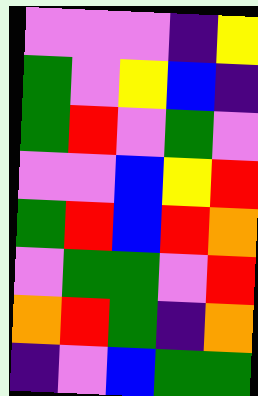[["violet", "violet", "violet", "indigo", "yellow"], ["green", "violet", "yellow", "blue", "indigo"], ["green", "red", "violet", "green", "violet"], ["violet", "violet", "blue", "yellow", "red"], ["green", "red", "blue", "red", "orange"], ["violet", "green", "green", "violet", "red"], ["orange", "red", "green", "indigo", "orange"], ["indigo", "violet", "blue", "green", "green"]]